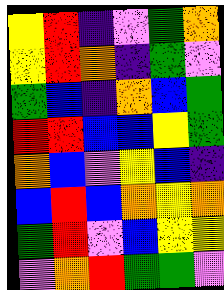[["yellow", "red", "indigo", "violet", "green", "orange"], ["yellow", "red", "orange", "indigo", "green", "violet"], ["green", "blue", "indigo", "orange", "blue", "green"], ["red", "red", "blue", "blue", "yellow", "green"], ["orange", "blue", "violet", "yellow", "blue", "indigo"], ["blue", "red", "blue", "orange", "yellow", "orange"], ["green", "red", "violet", "blue", "yellow", "yellow"], ["violet", "orange", "red", "green", "green", "violet"]]